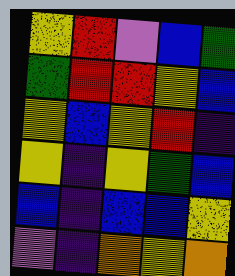[["yellow", "red", "violet", "blue", "green"], ["green", "red", "red", "yellow", "blue"], ["yellow", "blue", "yellow", "red", "indigo"], ["yellow", "indigo", "yellow", "green", "blue"], ["blue", "indigo", "blue", "blue", "yellow"], ["violet", "indigo", "orange", "yellow", "orange"]]